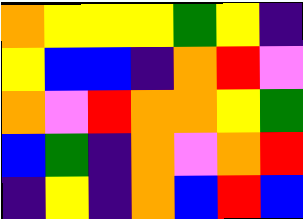[["orange", "yellow", "yellow", "yellow", "green", "yellow", "indigo"], ["yellow", "blue", "blue", "indigo", "orange", "red", "violet"], ["orange", "violet", "red", "orange", "orange", "yellow", "green"], ["blue", "green", "indigo", "orange", "violet", "orange", "red"], ["indigo", "yellow", "indigo", "orange", "blue", "red", "blue"]]